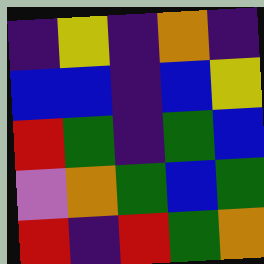[["indigo", "yellow", "indigo", "orange", "indigo"], ["blue", "blue", "indigo", "blue", "yellow"], ["red", "green", "indigo", "green", "blue"], ["violet", "orange", "green", "blue", "green"], ["red", "indigo", "red", "green", "orange"]]